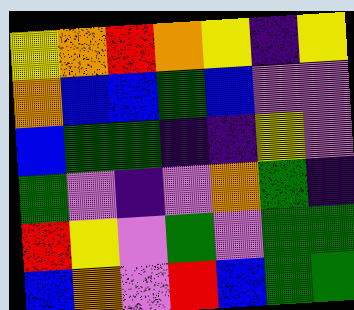[["yellow", "orange", "red", "orange", "yellow", "indigo", "yellow"], ["orange", "blue", "blue", "green", "blue", "violet", "violet"], ["blue", "green", "green", "indigo", "indigo", "yellow", "violet"], ["green", "violet", "indigo", "violet", "orange", "green", "indigo"], ["red", "yellow", "violet", "green", "violet", "green", "green"], ["blue", "orange", "violet", "red", "blue", "green", "green"]]